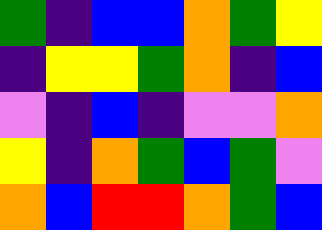[["green", "indigo", "blue", "blue", "orange", "green", "yellow"], ["indigo", "yellow", "yellow", "green", "orange", "indigo", "blue"], ["violet", "indigo", "blue", "indigo", "violet", "violet", "orange"], ["yellow", "indigo", "orange", "green", "blue", "green", "violet"], ["orange", "blue", "red", "red", "orange", "green", "blue"]]